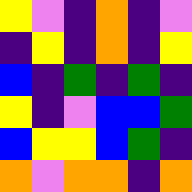[["yellow", "violet", "indigo", "orange", "indigo", "violet"], ["indigo", "yellow", "indigo", "orange", "indigo", "yellow"], ["blue", "indigo", "green", "indigo", "green", "indigo"], ["yellow", "indigo", "violet", "blue", "blue", "green"], ["blue", "yellow", "yellow", "blue", "green", "indigo"], ["orange", "violet", "orange", "orange", "indigo", "orange"]]